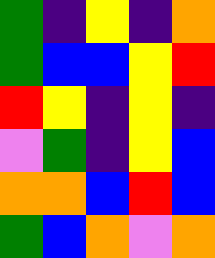[["green", "indigo", "yellow", "indigo", "orange"], ["green", "blue", "blue", "yellow", "red"], ["red", "yellow", "indigo", "yellow", "indigo"], ["violet", "green", "indigo", "yellow", "blue"], ["orange", "orange", "blue", "red", "blue"], ["green", "blue", "orange", "violet", "orange"]]